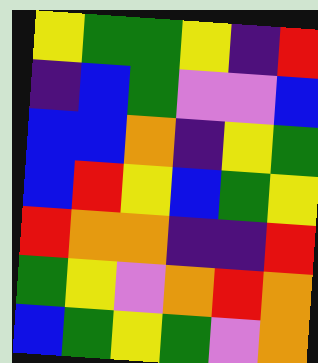[["yellow", "green", "green", "yellow", "indigo", "red"], ["indigo", "blue", "green", "violet", "violet", "blue"], ["blue", "blue", "orange", "indigo", "yellow", "green"], ["blue", "red", "yellow", "blue", "green", "yellow"], ["red", "orange", "orange", "indigo", "indigo", "red"], ["green", "yellow", "violet", "orange", "red", "orange"], ["blue", "green", "yellow", "green", "violet", "orange"]]